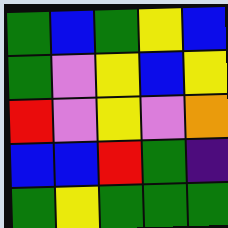[["green", "blue", "green", "yellow", "blue"], ["green", "violet", "yellow", "blue", "yellow"], ["red", "violet", "yellow", "violet", "orange"], ["blue", "blue", "red", "green", "indigo"], ["green", "yellow", "green", "green", "green"]]